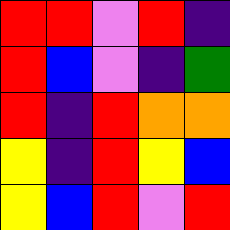[["red", "red", "violet", "red", "indigo"], ["red", "blue", "violet", "indigo", "green"], ["red", "indigo", "red", "orange", "orange"], ["yellow", "indigo", "red", "yellow", "blue"], ["yellow", "blue", "red", "violet", "red"]]